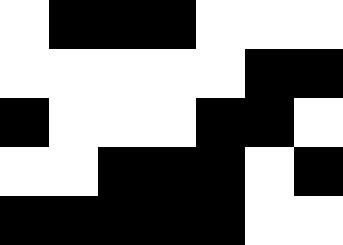[["white", "black", "black", "black", "white", "white", "white"], ["white", "white", "white", "white", "white", "black", "black"], ["black", "white", "white", "white", "black", "black", "white"], ["white", "white", "black", "black", "black", "white", "black"], ["black", "black", "black", "black", "black", "white", "white"]]